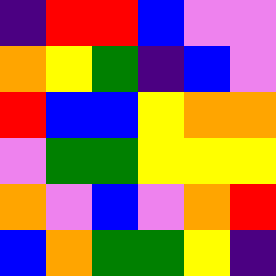[["indigo", "red", "red", "blue", "violet", "violet"], ["orange", "yellow", "green", "indigo", "blue", "violet"], ["red", "blue", "blue", "yellow", "orange", "orange"], ["violet", "green", "green", "yellow", "yellow", "yellow"], ["orange", "violet", "blue", "violet", "orange", "red"], ["blue", "orange", "green", "green", "yellow", "indigo"]]